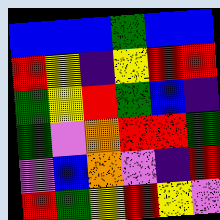[["blue", "blue", "blue", "green", "blue", "blue"], ["red", "yellow", "indigo", "yellow", "red", "red"], ["green", "yellow", "red", "green", "blue", "indigo"], ["green", "violet", "orange", "red", "red", "green"], ["violet", "blue", "orange", "violet", "indigo", "red"], ["red", "green", "yellow", "red", "yellow", "violet"]]